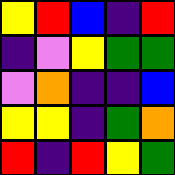[["yellow", "red", "blue", "indigo", "red"], ["indigo", "violet", "yellow", "green", "green"], ["violet", "orange", "indigo", "indigo", "blue"], ["yellow", "yellow", "indigo", "green", "orange"], ["red", "indigo", "red", "yellow", "green"]]